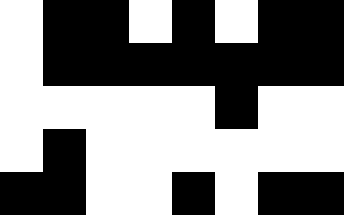[["white", "black", "black", "white", "black", "white", "black", "black"], ["white", "black", "black", "black", "black", "black", "black", "black"], ["white", "white", "white", "white", "white", "black", "white", "white"], ["white", "black", "white", "white", "white", "white", "white", "white"], ["black", "black", "white", "white", "black", "white", "black", "black"]]